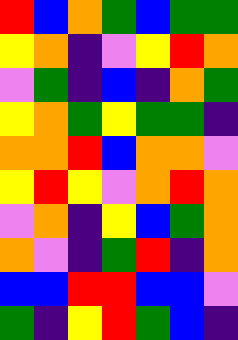[["red", "blue", "orange", "green", "blue", "green", "green"], ["yellow", "orange", "indigo", "violet", "yellow", "red", "orange"], ["violet", "green", "indigo", "blue", "indigo", "orange", "green"], ["yellow", "orange", "green", "yellow", "green", "green", "indigo"], ["orange", "orange", "red", "blue", "orange", "orange", "violet"], ["yellow", "red", "yellow", "violet", "orange", "red", "orange"], ["violet", "orange", "indigo", "yellow", "blue", "green", "orange"], ["orange", "violet", "indigo", "green", "red", "indigo", "orange"], ["blue", "blue", "red", "red", "blue", "blue", "violet"], ["green", "indigo", "yellow", "red", "green", "blue", "indigo"]]